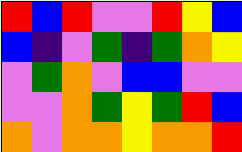[["red", "blue", "red", "violet", "violet", "red", "yellow", "blue"], ["blue", "indigo", "violet", "green", "indigo", "green", "orange", "yellow"], ["violet", "green", "orange", "violet", "blue", "blue", "violet", "violet"], ["violet", "violet", "orange", "green", "yellow", "green", "red", "blue"], ["orange", "violet", "orange", "orange", "yellow", "orange", "orange", "red"]]